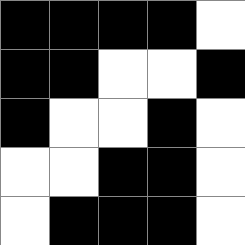[["black", "black", "black", "black", "white"], ["black", "black", "white", "white", "black"], ["black", "white", "white", "black", "white"], ["white", "white", "black", "black", "white"], ["white", "black", "black", "black", "white"]]